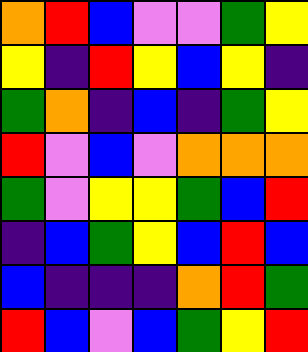[["orange", "red", "blue", "violet", "violet", "green", "yellow"], ["yellow", "indigo", "red", "yellow", "blue", "yellow", "indigo"], ["green", "orange", "indigo", "blue", "indigo", "green", "yellow"], ["red", "violet", "blue", "violet", "orange", "orange", "orange"], ["green", "violet", "yellow", "yellow", "green", "blue", "red"], ["indigo", "blue", "green", "yellow", "blue", "red", "blue"], ["blue", "indigo", "indigo", "indigo", "orange", "red", "green"], ["red", "blue", "violet", "blue", "green", "yellow", "red"]]